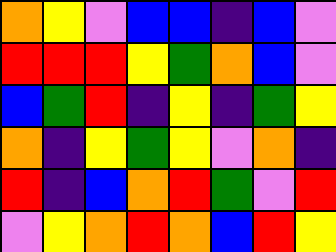[["orange", "yellow", "violet", "blue", "blue", "indigo", "blue", "violet"], ["red", "red", "red", "yellow", "green", "orange", "blue", "violet"], ["blue", "green", "red", "indigo", "yellow", "indigo", "green", "yellow"], ["orange", "indigo", "yellow", "green", "yellow", "violet", "orange", "indigo"], ["red", "indigo", "blue", "orange", "red", "green", "violet", "red"], ["violet", "yellow", "orange", "red", "orange", "blue", "red", "yellow"]]